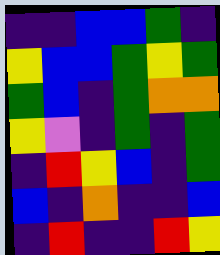[["indigo", "indigo", "blue", "blue", "green", "indigo"], ["yellow", "blue", "blue", "green", "yellow", "green"], ["green", "blue", "indigo", "green", "orange", "orange"], ["yellow", "violet", "indigo", "green", "indigo", "green"], ["indigo", "red", "yellow", "blue", "indigo", "green"], ["blue", "indigo", "orange", "indigo", "indigo", "blue"], ["indigo", "red", "indigo", "indigo", "red", "yellow"]]